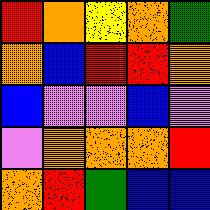[["red", "orange", "yellow", "orange", "green"], ["orange", "blue", "red", "red", "orange"], ["blue", "violet", "violet", "blue", "violet"], ["violet", "orange", "orange", "orange", "red"], ["orange", "red", "green", "blue", "blue"]]